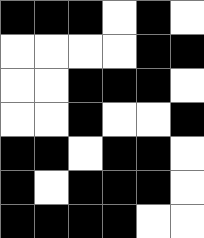[["black", "black", "black", "white", "black", "white"], ["white", "white", "white", "white", "black", "black"], ["white", "white", "black", "black", "black", "white"], ["white", "white", "black", "white", "white", "black"], ["black", "black", "white", "black", "black", "white"], ["black", "white", "black", "black", "black", "white"], ["black", "black", "black", "black", "white", "white"]]